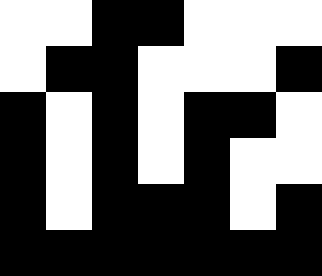[["white", "white", "black", "black", "white", "white", "white"], ["white", "black", "black", "white", "white", "white", "black"], ["black", "white", "black", "white", "black", "black", "white"], ["black", "white", "black", "white", "black", "white", "white"], ["black", "white", "black", "black", "black", "white", "black"], ["black", "black", "black", "black", "black", "black", "black"]]